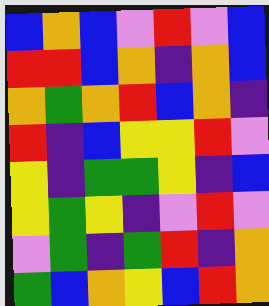[["blue", "orange", "blue", "violet", "red", "violet", "blue"], ["red", "red", "blue", "orange", "indigo", "orange", "blue"], ["orange", "green", "orange", "red", "blue", "orange", "indigo"], ["red", "indigo", "blue", "yellow", "yellow", "red", "violet"], ["yellow", "indigo", "green", "green", "yellow", "indigo", "blue"], ["yellow", "green", "yellow", "indigo", "violet", "red", "violet"], ["violet", "green", "indigo", "green", "red", "indigo", "orange"], ["green", "blue", "orange", "yellow", "blue", "red", "orange"]]